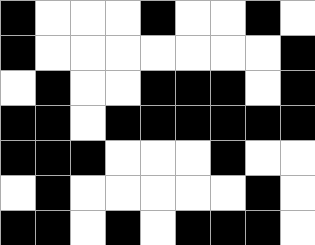[["black", "white", "white", "white", "black", "white", "white", "black", "white"], ["black", "white", "white", "white", "white", "white", "white", "white", "black"], ["white", "black", "white", "white", "black", "black", "black", "white", "black"], ["black", "black", "white", "black", "black", "black", "black", "black", "black"], ["black", "black", "black", "white", "white", "white", "black", "white", "white"], ["white", "black", "white", "white", "white", "white", "white", "black", "white"], ["black", "black", "white", "black", "white", "black", "black", "black", "white"]]